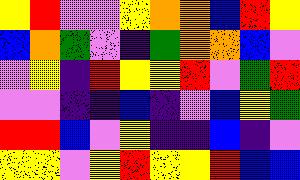[["yellow", "red", "violet", "violet", "yellow", "orange", "orange", "blue", "red", "yellow"], ["blue", "orange", "green", "violet", "indigo", "green", "orange", "orange", "blue", "violet"], ["violet", "yellow", "indigo", "red", "yellow", "yellow", "red", "violet", "green", "red"], ["violet", "violet", "indigo", "indigo", "blue", "indigo", "violet", "blue", "yellow", "green"], ["red", "red", "blue", "violet", "yellow", "indigo", "indigo", "blue", "indigo", "violet"], ["yellow", "yellow", "violet", "yellow", "red", "yellow", "yellow", "red", "blue", "blue"]]